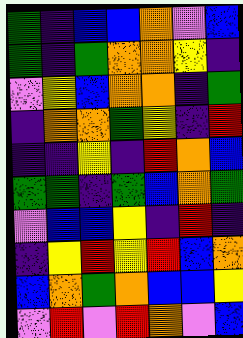[["green", "indigo", "blue", "blue", "orange", "violet", "blue"], ["green", "indigo", "green", "orange", "orange", "yellow", "indigo"], ["violet", "yellow", "blue", "orange", "orange", "indigo", "green"], ["indigo", "orange", "orange", "green", "yellow", "indigo", "red"], ["indigo", "indigo", "yellow", "indigo", "red", "orange", "blue"], ["green", "green", "indigo", "green", "blue", "orange", "green"], ["violet", "blue", "blue", "yellow", "indigo", "red", "indigo"], ["indigo", "yellow", "red", "yellow", "red", "blue", "orange"], ["blue", "orange", "green", "orange", "blue", "blue", "yellow"], ["violet", "red", "violet", "red", "orange", "violet", "blue"]]